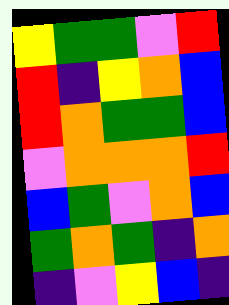[["yellow", "green", "green", "violet", "red"], ["red", "indigo", "yellow", "orange", "blue"], ["red", "orange", "green", "green", "blue"], ["violet", "orange", "orange", "orange", "red"], ["blue", "green", "violet", "orange", "blue"], ["green", "orange", "green", "indigo", "orange"], ["indigo", "violet", "yellow", "blue", "indigo"]]